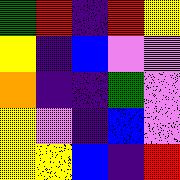[["green", "red", "indigo", "red", "yellow"], ["yellow", "indigo", "blue", "violet", "violet"], ["orange", "indigo", "indigo", "green", "violet"], ["yellow", "violet", "indigo", "blue", "violet"], ["yellow", "yellow", "blue", "indigo", "red"]]